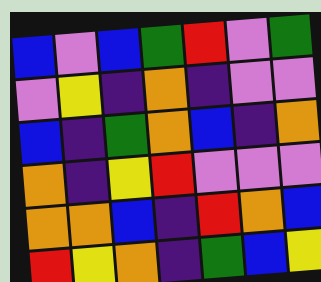[["blue", "violet", "blue", "green", "red", "violet", "green"], ["violet", "yellow", "indigo", "orange", "indigo", "violet", "violet"], ["blue", "indigo", "green", "orange", "blue", "indigo", "orange"], ["orange", "indigo", "yellow", "red", "violet", "violet", "violet"], ["orange", "orange", "blue", "indigo", "red", "orange", "blue"], ["red", "yellow", "orange", "indigo", "green", "blue", "yellow"]]